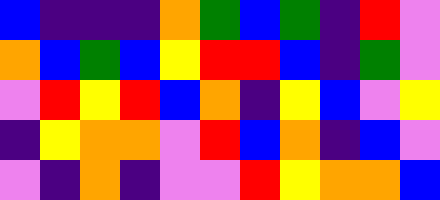[["blue", "indigo", "indigo", "indigo", "orange", "green", "blue", "green", "indigo", "red", "violet"], ["orange", "blue", "green", "blue", "yellow", "red", "red", "blue", "indigo", "green", "violet"], ["violet", "red", "yellow", "red", "blue", "orange", "indigo", "yellow", "blue", "violet", "yellow"], ["indigo", "yellow", "orange", "orange", "violet", "red", "blue", "orange", "indigo", "blue", "violet"], ["violet", "indigo", "orange", "indigo", "violet", "violet", "red", "yellow", "orange", "orange", "blue"]]